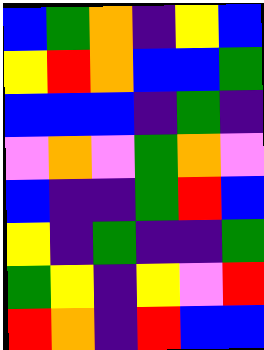[["blue", "green", "orange", "indigo", "yellow", "blue"], ["yellow", "red", "orange", "blue", "blue", "green"], ["blue", "blue", "blue", "indigo", "green", "indigo"], ["violet", "orange", "violet", "green", "orange", "violet"], ["blue", "indigo", "indigo", "green", "red", "blue"], ["yellow", "indigo", "green", "indigo", "indigo", "green"], ["green", "yellow", "indigo", "yellow", "violet", "red"], ["red", "orange", "indigo", "red", "blue", "blue"]]